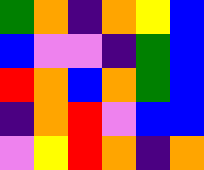[["green", "orange", "indigo", "orange", "yellow", "blue"], ["blue", "violet", "violet", "indigo", "green", "blue"], ["red", "orange", "blue", "orange", "green", "blue"], ["indigo", "orange", "red", "violet", "blue", "blue"], ["violet", "yellow", "red", "orange", "indigo", "orange"]]